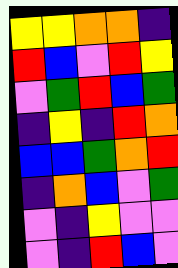[["yellow", "yellow", "orange", "orange", "indigo"], ["red", "blue", "violet", "red", "yellow"], ["violet", "green", "red", "blue", "green"], ["indigo", "yellow", "indigo", "red", "orange"], ["blue", "blue", "green", "orange", "red"], ["indigo", "orange", "blue", "violet", "green"], ["violet", "indigo", "yellow", "violet", "violet"], ["violet", "indigo", "red", "blue", "violet"]]